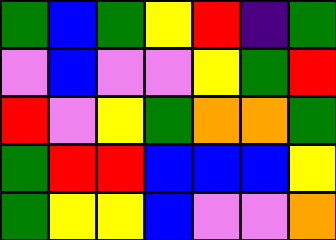[["green", "blue", "green", "yellow", "red", "indigo", "green"], ["violet", "blue", "violet", "violet", "yellow", "green", "red"], ["red", "violet", "yellow", "green", "orange", "orange", "green"], ["green", "red", "red", "blue", "blue", "blue", "yellow"], ["green", "yellow", "yellow", "blue", "violet", "violet", "orange"]]